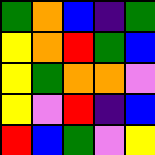[["green", "orange", "blue", "indigo", "green"], ["yellow", "orange", "red", "green", "blue"], ["yellow", "green", "orange", "orange", "violet"], ["yellow", "violet", "red", "indigo", "blue"], ["red", "blue", "green", "violet", "yellow"]]